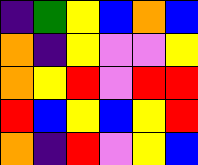[["indigo", "green", "yellow", "blue", "orange", "blue"], ["orange", "indigo", "yellow", "violet", "violet", "yellow"], ["orange", "yellow", "red", "violet", "red", "red"], ["red", "blue", "yellow", "blue", "yellow", "red"], ["orange", "indigo", "red", "violet", "yellow", "blue"]]